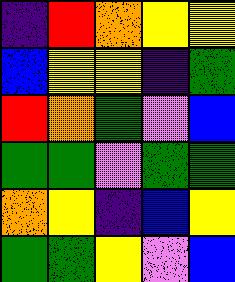[["indigo", "red", "orange", "yellow", "yellow"], ["blue", "yellow", "yellow", "indigo", "green"], ["red", "orange", "green", "violet", "blue"], ["green", "green", "violet", "green", "green"], ["orange", "yellow", "indigo", "blue", "yellow"], ["green", "green", "yellow", "violet", "blue"]]